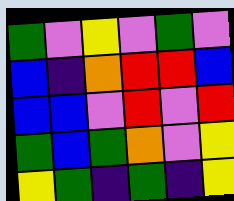[["green", "violet", "yellow", "violet", "green", "violet"], ["blue", "indigo", "orange", "red", "red", "blue"], ["blue", "blue", "violet", "red", "violet", "red"], ["green", "blue", "green", "orange", "violet", "yellow"], ["yellow", "green", "indigo", "green", "indigo", "yellow"]]